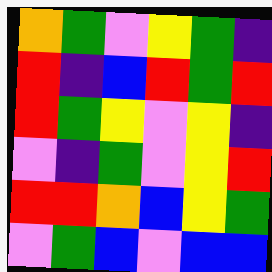[["orange", "green", "violet", "yellow", "green", "indigo"], ["red", "indigo", "blue", "red", "green", "red"], ["red", "green", "yellow", "violet", "yellow", "indigo"], ["violet", "indigo", "green", "violet", "yellow", "red"], ["red", "red", "orange", "blue", "yellow", "green"], ["violet", "green", "blue", "violet", "blue", "blue"]]